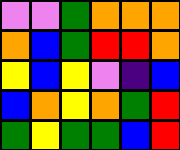[["violet", "violet", "green", "orange", "orange", "orange"], ["orange", "blue", "green", "red", "red", "orange"], ["yellow", "blue", "yellow", "violet", "indigo", "blue"], ["blue", "orange", "yellow", "orange", "green", "red"], ["green", "yellow", "green", "green", "blue", "red"]]